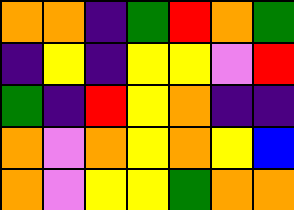[["orange", "orange", "indigo", "green", "red", "orange", "green"], ["indigo", "yellow", "indigo", "yellow", "yellow", "violet", "red"], ["green", "indigo", "red", "yellow", "orange", "indigo", "indigo"], ["orange", "violet", "orange", "yellow", "orange", "yellow", "blue"], ["orange", "violet", "yellow", "yellow", "green", "orange", "orange"]]